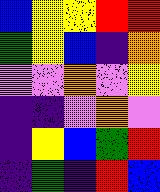[["blue", "yellow", "yellow", "red", "red"], ["green", "yellow", "blue", "indigo", "orange"], ["violet", "violet", "orange", "violet", "yellow"], ["indigo", "indigo", "violet", "orange", "violet"], ["indigo", "yellow", "blue", "green", "red"], ["indigo", "green", "indigo", "red", "blue"]]